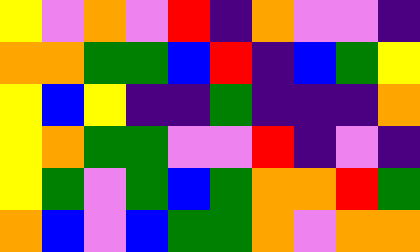[["yellow", "violet", "orange", "violet", "red", "indigo", "orange", "violet", "violet", "indigo"], ["orange", "orange", "green", "green", "blue", "red", "indigo", "blue", "green", "yellow"], ["yellow", "blue", "yellow", "indigo", "indigo", "green", "indigo", "indigo", "indigo", "orange"], ["yellow", "orange", "green", "green", "violet", "violet", "red", "indigo", "violet", "indigo"], ["yellow", "green", "violet", "green", "blue", "green", "orange", "orange", "red", "green"], ["orange", "blue", "violet", "blue", "green", "green", "orange", "violet", "orange", "orange"]]